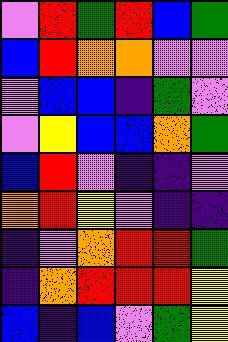[["violet", "red", "green", "red", "blue", "green"], ["blue", "red", "orange", "orange", "violet", "violet"], ["violet", "blue", "blue", "indigo", "green", "violet"], ["violet", "yellow", "blue", "blue", "orange", "green"], ["blue", "red", "violet", "indigo", "indigo", "violet"], ["orange", "red", "yellow", "violet", "indigo", "indigo"], ["indigo", "violet", "orange", "red", "red", "green"], ["indigo", "orange", "red", "red", "red", "yellow"], ["blue", "indigo", "blue", "violet", "green", "yellow"]]